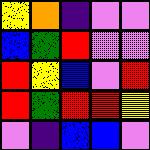[["yellow", "orange", "indigo", "violet", "violet"], ["blue", "green", "red", "violet", "violet"], ["red", "yellow", "blue", "violet", "red"], ["red", "green", "red", "red", "yellow"], ["violet", "indigo", "blue", "blue", "violet"]]